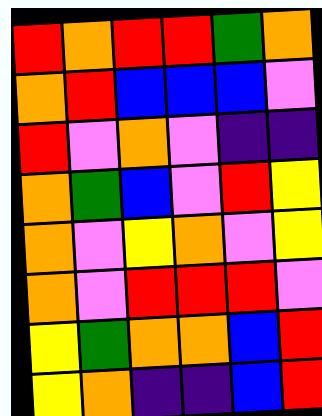[["red", "orange", "red", "red", "green", "orange"], ["orange", "red", "blue", "blue", "blue", "violet"], ["red", "violet", "orange", "violet", "indigo", "indigo"], ["orange", "green", "blue", "violet", "red", "yellow"], ["orange", "violet", "yellow", "orange", "violet", "yellow"], ["orange", "violet", "red", "red", "red", "violet"], ["yellow", "green", "orange", "orange", "blue", "red"], ["yellow", "orange", "indigo", "indigo", "blue", "red"]]